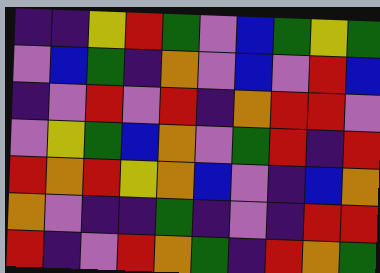[["indigo", "indigo", "yellow", "red", "green", "violet", "blue", "green", "yellow", "green"], ["violet", "blue", "green", "indigo", "orange", "violet", "blue", "violet", "red", "blue"], ["indigo", "violet", "red", "violet", "red", "indigo", "orange", "red", "red", "violet"], ["violet", "yellow", "green", "blue", "orange", "violet", "green", "red", "indigo", "red"], ["red", "orange", "red", "yellow", "orange", "blue", "violet", "indigo", "blue", "orange"], ["orange", "violet", "indigo", "indigo", "green", "indigo", "violet", "indigo", "red", "red"], ["red", "indigo", "violet", "red", "orange", "green", "indigo", "red", "orange", "green"]]